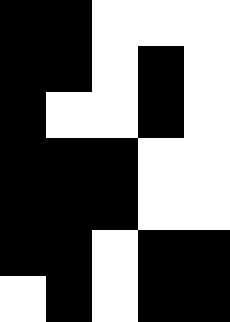[["black", "black", "white", "white", "white"], ["black", "black", "white", "black", "white"], ["black", "white", "white", "black", "white"], ["black", "black", "black", "white", "white"], ["black", "black", "black", "white", "white"], ["black", "black", "white", "black", "black"], ["white", "black", "white", "black", "black"]]